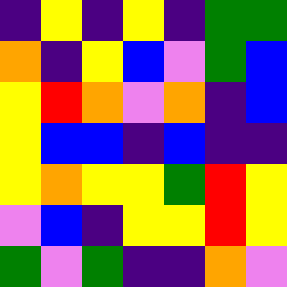[["indigo", "yellow", "indigo", "yellow", "indigo", "green", "green"], ["orange", "indigo", "yellow", "blue", "violet", "green", "blue"], ["yellow", "red", "orange", "violet", "orange", "indigo", "blue"], ["yellow", "blue", "blue", "indigo", "blue", "indigo", "indigo"], ["yellow", "orange", "yellow", "yellow", "green", "red", "yellow"], ["violet", "blue", "indigo", "yellow", "yellow", "red", "yellow"], ["green", "violet", "green", "indigo", "indigo", "orange", "violet"]]